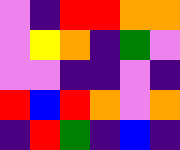[["violet", "indigo", "red", "red", "orange", "orange"], ["violet", "yellow", "orange", "indigo", "green", "violet"], ["violet", "violet", "indigo", "indigo", "violet", "indigo"], ["red", "blue", "red", "orange", "violet", "orange"], ["indigo", "red", "green", "indigo", "blue", "indigo"]]